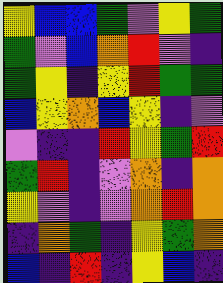[["yellow", "blue", "blue", "green", "violet", "yellow", "green"], ["green", "violet", "blue", "orange", "red", "violet", "indigo"], ["green", "yellow", "indigo", "yellow", "red", "green", "green"], ["blue", "yellow", "orange", "blue", "yellow", "indigo", "violet"], ["violet", "indigo", "indigo", "red", "yellow", "green", "red"], ["green", "red", "indigo", "violet", "orange", "indigo", "orange"], ["yellow", "violet", "indigo", "violet", "orange", "red", "orange"], ["indigo", "orange", "green", "indigo", "yellow", "green", "orange"], ["blue", "indigo", "red", "indigo", "yellow", "blue", "indigo"]]